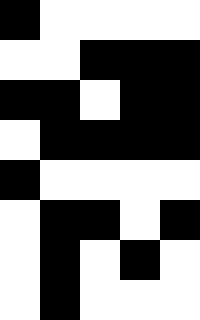[["black", "white", "white", "white", "white"], ["white", "white", "black", "black", "black"], ["black", "black", "white", "black", "black"], ["white", "black", "black", "black", "black"], ["black", "white", "white", "white", "white"], ["white", "black", "black", "white", "black"], ["white", "black", "white", "black", "white"], ["white", "black", "white", "white", "white"]]